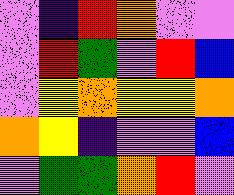[["violet", "indigo", "red", "orange", "violet", "violet"], ["violet", "red", "green", "violet", "red", "blue"], ["violet", "yellow", "orange", "yellow", "yellow", "orange"], ["orange", "yellow", "indigo", "violet", "violet", "blue"], ["violet", "green", "green", "orange", "red", "violet"]]